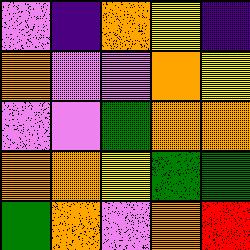[["violet", "indigo", "orange", "yellow", "indigo"], ["orange", "violet", "violet", "orange", "yellow"], ["violet", "violet", "green", "orange", "orange"], ["orange", "orange", "yellow", "green", "green"], ["green", "orange", "violet", "orange", "red"]]